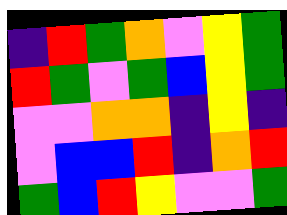[["indigo", "red", "green", "orange", "violet", "yellow", "green"], ["red", "green", "violet", "green", "blue", "yellow", "green"], ["violet", "violet", "orange", "orange", "indigo", "yellow", "indigo"], ["violet", "blue", "blue", "red", "indigo", "orange", "red"], ["green", "blue", "red", "yellow", "violet", "violet", "green"]]